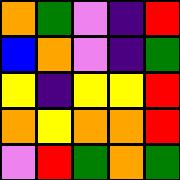[["orange", "green", "violet", "indigo", "red"], ["blue", "orange", "violet", "indigo", "green"], ["yellow", "indigo", "yellow", "yellow", "red"], ["orange", "yellow", "orange", "orange", "red"], ["violet", "red", "green", "orange", "green"]]